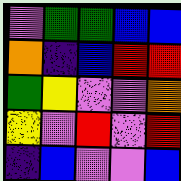[["violet", "green", "green", "blue", "blue"], ["orange", "indigo", "blue", "red", "red"], ["green", "yellow", "violet", "violet", "orange"], ["yellow", "violet", "red", "violet", "red"], ["indigo", "blue", "violet", "violet", "blue"]]